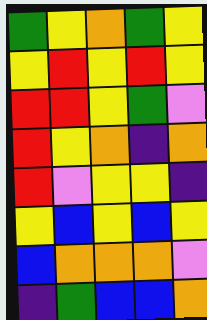[["green", "yellow", "orange", "green", "yellow"], ["yellow", "red", "yellow", "red", "yellow"], ["red", "red", "yellow", "green", "violet"], ["red", "yellow", "orange", "indigo", "orange"], ["red", "violet", "yellow", "yellow", "indigo"], ["yellow", "blue", "yellow", "blue", "yellow"], ["blue", "orange", "orange", "orange", "violet"], ["indigo", "green", "blue", "blue", "orange"]]